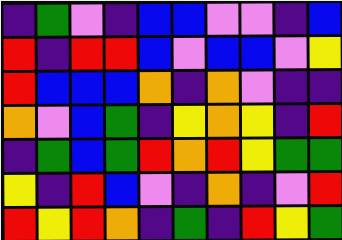[["indigo", "green", "violet", "indigo", "blue", "blue", "violet", "violet", "indigo", "blue"], ["red", "indigo", "red", "red", "blue", "violet", "blue", "blue", "violet", "yellow"], ["red", "blue", "blue", "blue", "orange", "indigo", "orange", "violet", "indigo", "indigo"], ["orange", "violet", "blue", "green", "indigo", "yellow", "orange", "yellow", "indigo", "red"], ["indigo", "green", "blue", "green", "red", "orange", "red", "yellow", "green", "green"], ["yellow", "indigo", "red", "blue", "violet", "indigo", "orange", "indigo", "violet", "red"], ["red", "yellow", "red", "orange", "indigo", "green", "indigo", "red", "yellow", "green"]]